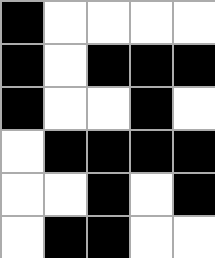[["black", "white", "white", "white", "white"], ["black", "white", "black", "black", "black"], ["black", "white", "white", "black", "white"], ["white", "black", "black", "black", "black"], ["white", "white", "black", "white", "black"], ["white", "black", "black", "white", "white"]]